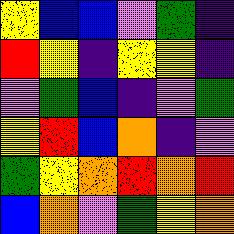[["yellow", "blue", "blue", "violet", "green", "indigo"], ["red", "yellow", "indigo", "yellow", "yellow", "indigo"], ["violet", "green", "blue", "indigo", "violet", "green"], ["yellow", "red", "blue", "orange", "indigo", "violet"], ["green", "yellow", "orange", "red", "orange", "red"], ["blue", "orange", "violet", "green", "yellow", "orange"]]